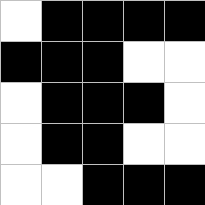[["white", "black", "black", "black", "black"], ["black", "black", "black", "white", "white"], ["white", "black", "black", "black", "white"], ["white", "black", "black", "white", "white"], ["white", "white", "black", "black", "black"]]